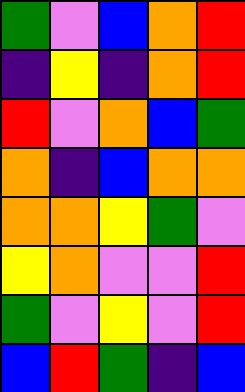[["green", "violet", "blue", "orange", "red"], ["indigo", "yellow", "indigo", "orange", "red"], ["red", "violet", "orange", "blue", "green"], ["orange", "indigo", "blue", "orange", "orange"], ["orange", "orange", "yellow", "green", "violet"], ["yellow", "orange", "violet", "violet", "red"], ["green", "violet", "yellow", "violet", "red"], ["blue", "red", "green", "indigo", "blue"]]